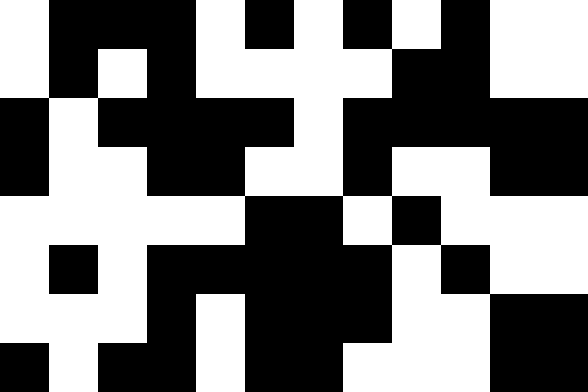[["white", "black", "black", "black", "white", "black", "white", "black", "white", "black", "white", "white"], ["white", "black", "white", "black", "white", "white", "white", "white", "black", "black", "white", "white"], ["black", "white", "black", "black", "black", "black", "white", "black", "black", "black", "black", "black"], ["black", "white", "white", "black", "black", "white", "white", "black", "white", "white", "black", "black"], ["white", "white", "white", "white", "white", "black", "black", "white", "black", "white", "white", "white"], ["white", "black", "white", "black", "black", "black", "black", "black", "white", "black", "white", "white"], ["white", "white", "white", "black", "white", "black", "black", "black", "white", "white", "black", "black"], ["black", "white", "black", "black", "white", "black", "black", "white", "white", "white", "black", "black"]]